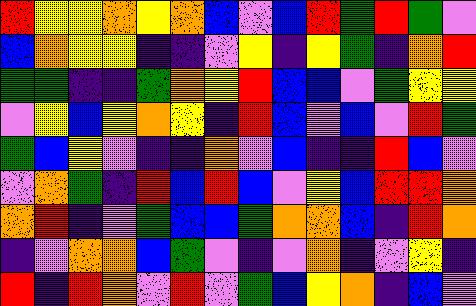[["red", "yellow", "yellow", "orange", "yellow", "orange", "blue", "violet", "blue", "red", "green", "red", "green", "violet"], ["blue", "orange", "yellow", "yellow", "indigo", "indigo", "violet", "yellow", "indigo", "yellow", "green", "indigo", "orange", "red"], ["green", "green", "indigo", "indigo", "green", "orange", "yellow", "red", "blue", "blue", "violet", "green", "yellow", "yellow"], ["violet", "yellow", "blue", "yellow", "orange", "yellow", "indigo", "red", "blue", "violet", "blue", "violet", "red", "green"], ["green", "blue", "yellow", "violet", "indigo", "indigo", "orange", "violet", "blue", "indigo", "indigo", "red", "blue", "violet"], ["violet", "orange", "green", "indigo", "red", "blue", "red", "blue", "violet", "yellow", "blue", "red", "red", "orange"], ["orange", "red", "indigo", "violet", "green", "blue", "blue", "green", "orange", "orange", "blue", "indigo", "red", "orange"], ["indigo", "violet", "orange", "orange", "blue", "green", "violet", "indigo", "violet", "orange", "indigo", "violet", "yellow", "indigo"], ["red", "indigo", "red", "orange", "violet", "red", "violet", "green", "blue", "yellow", "orange", "indigo", "blue", "violet"]]